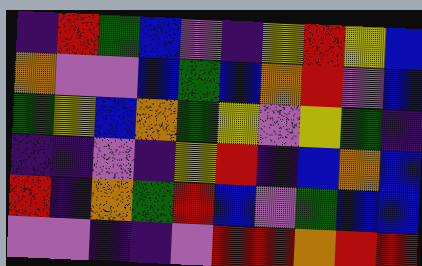[["indigo", "red", "green", "blue", "violet", "indigo", "yellow", "red", "yellow", "blue"], ["orange", "violet", "violet", "blue", "green", "blue", "orange", "red", "violet", "blue"], ["green", "yellow", "blue", "orange", "green", "yellow", "violet", "yellow", "green", "indigo"], ["indigo", "indigo", "violet", "indigo", "yellow", "red", "indigo", "blue", "orange", "blue"], ["red", "indigo", "orange", "green", "red", "blue", "violet", "green", "blue", "blue"], ["violet", "violet", "indigo", "indigo", "violet", "red", "red", "orange", "red", "red"]]